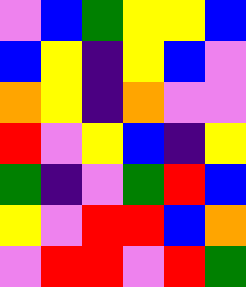[["violet", "blue", "green", "yellow", "yellow", "blue"], ["blue", "yellow", "indigo", "yellow", "blue", "violet"], ["orange", "yellow", "indigo", "orange", "violet", "violet"], ["red", "violet", "yellow", "blue", "indigo", "yellow"], ["green", "indigo", "violet", "green", "red", "blue"], ["yellow", "violet", "red", "red", "blue", "orange"], ["violet", "red", "red", "violet", "red", "green"]]